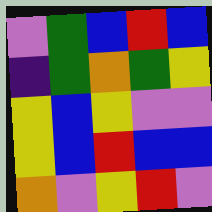[["violet", "green", "blue", "red", "blue"], ["indigo", "green", "orange", "green", "yellow"], ["yellow", "blue", "yellow", "violet", "violet"], ["yellow", "blue", "red", "blue", "blue"], ["orange", "violet", "yellow", "red", "violet"]]